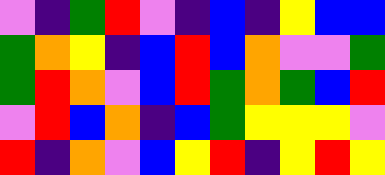[["violet", "indigo", "green", "red", "violet", "indigo", "blue", "indigo", "yellow", "blue", "blue"], ["green", "orange", "yellow", "indigo", "blue", "red", "blue", "orange", "violet", "violet", "green"], ["green", "red", "orange", "violet", "blue", "red", "green", "orange", "green", "blue", "red"], ["violet", "red", "blue", "orange", "indigo", "blue", "green", "yellow", "yellow", "yellow", "violet"], ["red", "indigo", "orange", "violet", "blue", "yellow", "red", "indigo", "yellow", "red", "yellow"]]